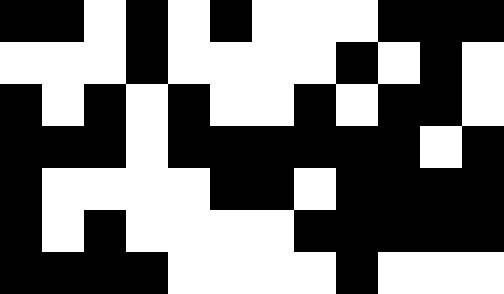[["black", "black", "white", "black", "white", "black", "white", "white", "white", "black", "black", "black"], ["white", "white", "white", "black", "white", "white", "white", "white", "black", "white", "black", "white"], ["black", "white", "black", "white", "black", "white", "white", "black", "white", "black", "black", "white"], ["black", "black", "black", "white", "black", "black", "black", "black", "black", "black", "white", "black"], ["black", "white", "white", "white", "white", "black", "black", "white", "black", "black", "black", "black"], ["black", "white", "black", "white", "white", "white", "white", "black", "black", "black", "black", "black"], ["black", "black", "black", "black", "white", "white", "white", "white", "black", "white", "white", "white"]]